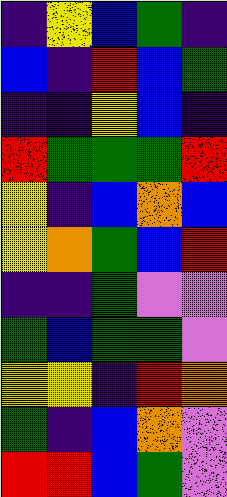[["indigo", "yellow", "blue", "green", "indigo"], ["blue", "indigo", "red", "blue", "green"], ["indigo", "indigo", "yellow", "blue", "indigo"], ["red", "green", "green", "green", "red"], ["yellow", "indigo", "blue", "orange", "blue"], ["yellow", "orange", "green", "blue", "red"], ["indigo", "indigo", "green", "violet", "violet"], ["green", "blue", "green", "green", "violet"], ["yellow", "yellow", "indigo", "red", "orange"], ["green", "indigo", "blue", "orange", "violet"], ["red", "red", "blue", "green", "violet"]]